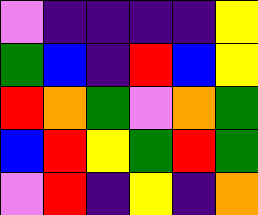[["violet", "indigo", "indigo", "indigo", "indigo", "yellow"], ["green", "blue", "indigo", "red", "blue", "yellow"], ["red", "orange", "green", "violet", "orange", "green"], ["blue", "red", "yellow", "green", "red", "green"], ["violet", "red", "indigo", "yellow", "indigo", "orange"]]